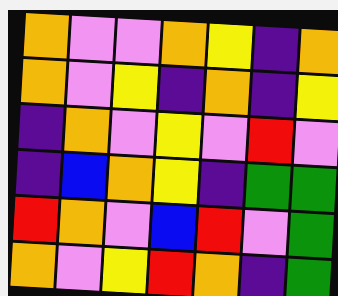[["orange", "violet", "violet", "orange", "yellow", "indigo", "orange"], ["orange", "violet", "yellow", "indigo", "orange", "indigo", "yellow"], ["indigo", "orange", "violet", "yellow", "violet", "red", "violet"], ["indigo", "blue", "orange", "yellow", "indigo", "green", "green"], ["red", "orange", "violet", "blue", "red", "violet", "green"], ["orange", "violet", "yellow", "red", "orange", "indigo", "green"]]